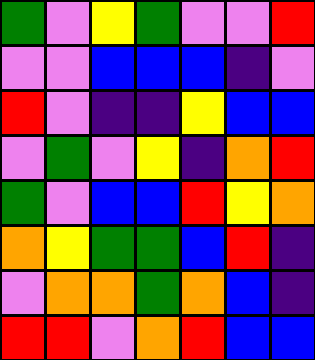[["green", "violet", "yellow", "green", "violet", "violet", "red"], ["violet", "violet", "blue", "blue", "blue", "indigo", "violet"], ["red", "violet", "indigo", "indigo", "yellow", "blue", "blue"], ["violet", "green", "violet", "yellow", "indigo", "orange", "red"], ["green", "violet", "blue", "blue", "red", "yellow", "orange"], ["orange", "yellow", "green", "green", "blue", "red", "indigo"], ["violet", "orange", "orange", "green", "orange", "blue", "indigo"], ["red", "red", "violet", "orange", "red", "blue", "blue"]]